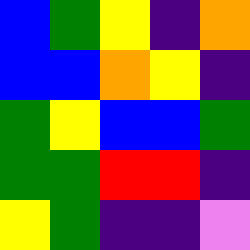[["blue", "green", "yellow", "indigo", "orange"], ["blue", "blue", "orange", "yellow", "indigo"], ["green", "yellow", "blue", "blue", "green"], ["green", "green", "red", "red", "indigo"], ["yellow", "green", "indigo", "indigo", "violet"]]